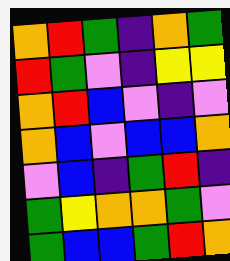[["orange", "red", "green", "indigo", "orange", "green"], ["red", "green", "violet", "indigo", "yellow", "yellow"], ["orange", "red", "blue", "violet", "indigo", "violet"], ["orange", "blue", "violet", "blue", "blue", "orange"], ["violet", "blue", "indigo", "green", "red", "indigo"], ["green", "yellow", "orange", "orange", "green", "violet"], ["green", "blue", "blue", "green", "red", "orange"]]